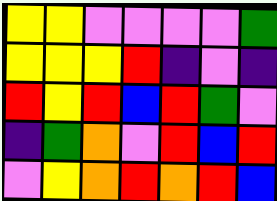[["yellow", "yellow", "violet", "violet", "violet", "violet", "green"], ["yellow", "yellow", "yellow", "red", "indigo", "violet", "indigo"], ["red", "yellow", "red", "blue", "red", "green", "violet"], ["indigo", "green", "orange", "violet", "red", "blue", "red"], ["violet", "yellow", "orange", "red", "orange", "red", "blue"]]